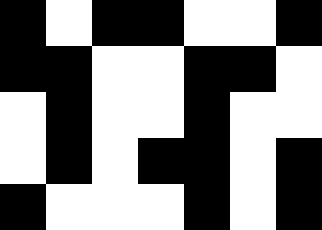[["black", "white", "black", "black", "white", "white", "black"], ["black", "black", "white", "white", "black", "black", "white"], ["white", "black", "white", "white", "black", "white", "white"], ["white", "black", "white", "black", "black", "white", "black"], ["black", "white", "white", "white", "black", "white", "black"]]